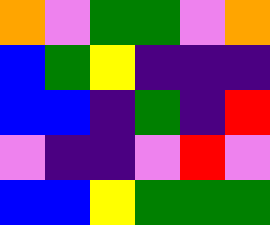[["orange", "violet", "green", "green", "violet", "orange"], ["blue", "green", "yellow", "indigo", "indigo", "indigo"], ["blue", "blue", "indigo", "green", "indigo", "red"], ["violet", "indigo", "indigo", "violet", "red", "violet"], ["blue", "blue", "yellow", "green", "green", "green"]]